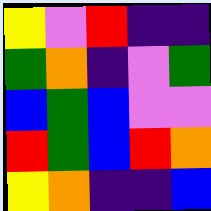[["yellow", "violet", "red", "indigo", "indigo"], ["green", "orange", "indigo", "violet", "green"], ["blue", "green", "blue", "violet", "violet"], ["red", "green", "blue", "red", "orange"], ["yellow", "orange", "indigo", "indigo", "blue"]]